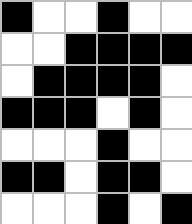[["black", "white", "white", "black", "white", "white"], ["white", "white", "black", "black", "black", "black"], ["white", "black", "black", "black", "black", "white"], ["black", "black", "black", "white", "black", "white"], ["white", "white", "white", "black", "white", "white"], ["black", "black", "white", "black", "black", "white"], ["white", "white", "white", "black", "white", "black"]]